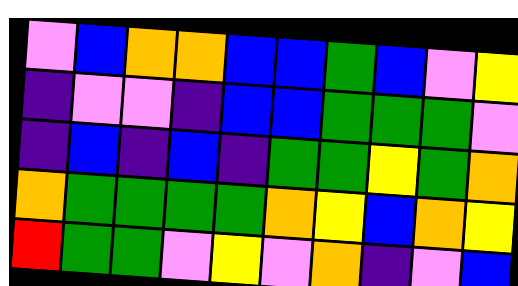[["violet", "blue", "orange", "orange", "blue", "blue", "green", "blue", "violet", "yellow"], ["indigo", "violet", "violet", "indigo", "blue", "blue", "green", "green", "green", "violet"], ["indigo", "blue", "indigo", "blue", "indigo", "green", "green", "yellow", "green", "orange"], ["orange", "green", "green", "green", "green", "orange", "yellow", "blue", "orange", "yellow"], ["red", "green", "green", "violet", "yellow", "violet", "orange", "indigo", "violet", "blue"]]